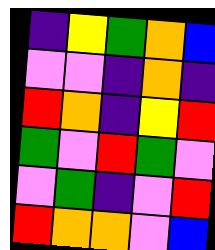[["indigo", "yellow", "green", "orange", "blue"], ["violet", "violet", "indigo", "orange", "indigo"], ["red", "orange", "indigo", "yellow", "red"], ["green", "violet", "red", "green", "violet"], ["violet", "green", "indigo", "violet", "red"], ["red", "orange", "orange", "violet", "blue"]]